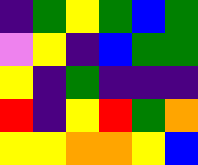[["indigo", "green", "yellow", "green", "blue", "green"], ["violet", "yellow", "indigo", "blue", "green", "green"], ["yellow", "indigo", "green", "indigo", "indigo", "indigo"], ["red", "indigo", "yellow", "red", "green", "orange"], ["yellow", "yellow", "orange", "orange", "yellow", "blue"]]